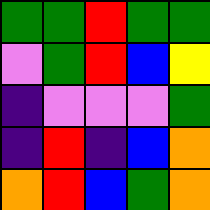[["green", "green", "red", "green", "green"], ["violet", "green", "red", "blue", "yellow"], ["indigo", "violet", "violet", "violet", "green"], ["indigo", "red", "indigo", "blue", "orange"], ["orange", "red", "blue", "green", "orange"]]